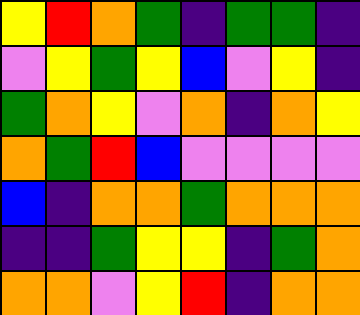[["yellow", "red", "orange", "green", "indigo", "green", "green", "indigo"], ["violet", "yellow", "green", "yellow", "blue", "violet", "yellow", "indigo"], ["green", "orange", "yellow", "violet", "orange", "indigo", "orange", "yellow"], ["orange", "green", "red", "blue", "violet", "violet", "violet", "violet"], ["blue", "indigo", "orange", "orange", "green", "orange", "orange", "orange"], ["indigo", "indigo", "green", "yellow", "yellow", "indigo", "green", "orange"], ["orange", "orange", "violet", "yellow", "red", "indigo", "orange", "orange"]]